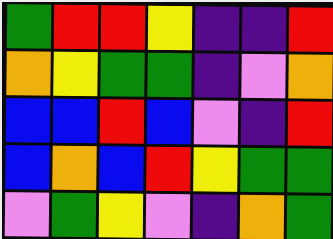[["green", "red", "red", "yellow", "indigo", "indigo", "red"], ["orange", "yellow", "green", "green", "indigo", "violet", "orange"], ["blue", "blue", "red", "blue", "violet", "indigo", "red"], ["blue", "orange", "blue", "red", "yellow", "green", "green"], ["violet", "green", "yellow", "violet", "indigo", "orange", "green"]]